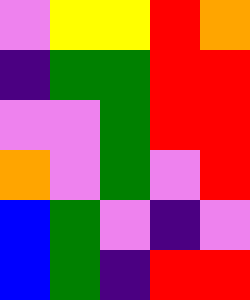[["violet", "yellow", "yellow", "red", "orange"], ["indigo", "green", "green", "red", "red"], ["violet", "violet", "green", "red", "red"], ["orange", "violet", "green", "violet", "red"], ["blue", "green", "violet", "indigo", "violet"], ["blue", "green", "indigo", "red", "red"]]